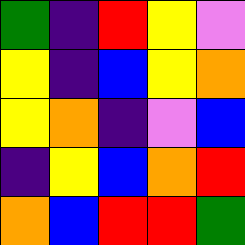[["green", "indigo", "red", "yellow", "violet"], ["yellow", "indigo", "blue", "yellow", "orange"], ["yellow", "orange", "indigo", "violet", "blue"], ["indigo", "yellow", "blue", "orange", "red"], ["orange", "blue", "red", "red", "green"]]